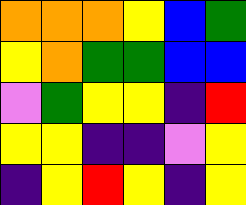[["orange", "orange", "orange", "yellow", "blue", "green"], ["yellow", "orange", "green", "green", "blue", "blue"], ["violet", "green", "yellow", "yellow", "indigo", "red"], ["yellow", "yellow", "indigo", "indigo", "violet", "yellow"], ["indigo", "yellow", "red", "yellow", "indigo", "yellow"]]